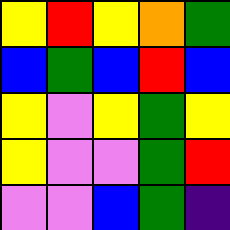[["yellow", "red", "yellow", "orange", "green"], ["blue", "green", "blue", "red", "blue"], ["yellow", "violet", "yellow", "green", "yellow"], ["yellow", "violet", "violet", "green", "red"], ["violet", "violet", "blue", "green", "indigo"]]